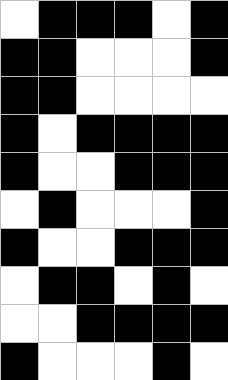[["white", "black", "black", "black", "white", "black"], ["black", "black", "white", "white", "white", "black"], ["black", "black", "white", "white", "white", "white"], ["black", "white", "black", "black", "black", "black"], ["black", "white", "white", "black", "black", "black"], ["white", "black", "white", "white", "white", "black"], ["black", "white", "white", "black", "black", "black"], ["white", "black", "black", "white", "black", "white"], ["white", "white", "black", "black", "black", "black"], ["black", "white", "white", "white", "black", "white"]]